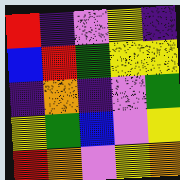[["red", "indigo", "violet", "yellow", "indigo"], ["blue", "red", "green", "yellow", "yellow"], ["indigo", "orange", "indigo", "violet", "green"], ["yellow", "green", "blue", "violet", "yellow"], ["red", "orange", "violet", "yellow", "orange"]]